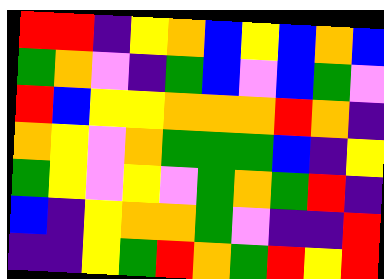[["red", "red", "indigo", "yellow", "orange", "blue", "yellow", "blue", "orange", "blue"], ["green", "orange", "violet", "indigo", "green", "blue", "violet", "blue", "green", "violet"], ["red", "blue", "yellow", "yellow", "orange", "orange", "orange", "red", "orange", "indigo"], ["orange", "yellow", "violet", "orange", "green", "green", "green", "blue", "indigo", "yellow"], ["green", "yellow", "violet", "yellow", "violet", "green", "orange", "green", "red", "indigo"], ["blue", "indigo", "yellow", "orange", "orange", "green", "violet", "indigo", "indigo", "red"], ["indigo", "indigo", "yellow", "green", "red", "orange", "green", "red", "yellow", "red"]]